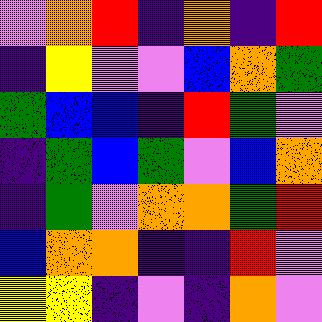[["violet", "orange", "red", "indigo", "orange", "indigo", "red"], ["indigo", "yellow", "violet", "violet", "blue", "orange", "green"], ["green", "blue", "blue", "indigo", "red", "green", "violet"], ["indigo", "green", "blue", "green", "violet", "blue", "orange"], ["indigo", "green", "violet", "orange", "orange", "green", "red"], ["blue", "orange", "orange", "indigo", "indigo", "red", "violet"], ["yellow", "yellow", "indigo", "violet", "indigo", "orange", "violet"]]